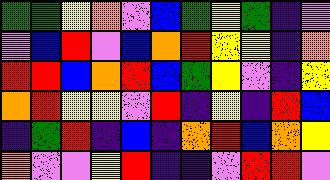[["green", "green", "yellow", "orange", "violet", "blue", "green", "yellow", "green", "indigo", "violet"], ["violet", "blue", "red", "violet", "blue", "orange", "red", "yellow", "yellow", "indigo", "orange"], ["red", "red", "blue", "orange", "red", "blue", "green", "yellow", "violet", "indigo", "yellow"], ["orange", "red", "yellow", "yellow", "violet", "red", "indigo", "yellow", "indigo", "red", "blue"], ["indigo", "green", "red", "indigo", "blue", "indigo", "orange", "red", "blue", "orange", "yellow"], ["orange", "violet", "violet", "yellow", "red", "indigo", "indigo", "violet", "red", "red", "violet"]]